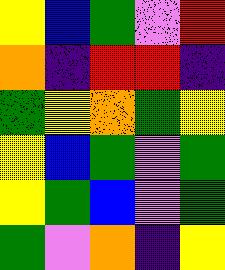[["yellow", "blue", "green", "violet", "red"], ["orange", "indigo", "red", "red", "indigo"], ["green", "yellow", "orange", "green", "yellow"], ["yellow", "blue", "green", "violet", "green"], ["yellow", "green", "blue", "violet", "green"], ["green", "violet", "orange", "indigo", "yellow"]]